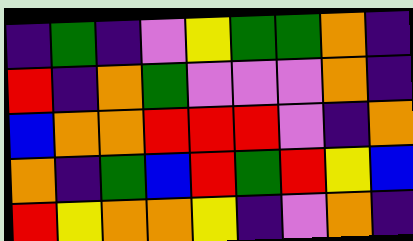[["indigo", "green", "indigo", "violet", "yellow", "green", "green", "orange", "indigo"], ["red", "indigo", "orange", "green", "violet", "violet", "violet", "orange", "indigo"], ["blue", "orange", "orange", "red", "red", "red", "violet", "indigo", "orange"], ["orange", "indigo", "green", "blue", "red", "green", "red", "yellow", "blue"], ["red", "yellow", "orange", "orange", "yellow", "indigo", "violet", "orange", "indigo"]]